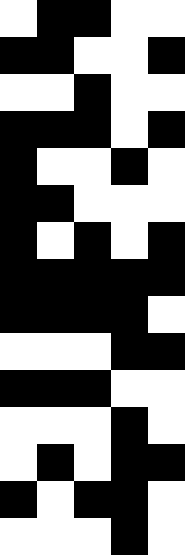[["white", "black", "black", "white", "white"], ["black", "black", "white", "white", "black"], ["white", "white", "black", "white", "white"], ["black", "black", "black", "white", "black"], ["black", "white", "white", "black", "white"], ["black", "black", "white", "white", "white"], ["black", "white", "black", "white", "black"], ["black", "black", "black", "black", "black"], ["black", "black", "black", "black", "white"], ["white", "white", "white", "black", "black"], ["black", "black", "black", "white", "white"], ["white", "white", "white", "black", "white"], ["white", "black", "white", "black", "black"], ["black", "white", "black", "black", "white"], ["white", "white", "white", "black", "white"]]